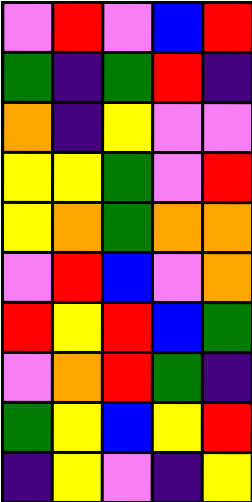[["violet", "red", "violet", "blue", "red"], ["green", "indigo", "green", "red", "indigo"], ["orange", "indigo", "yellow", "violet", "violet"], ["yellow", "yellow", "green", "violet", "red"], ["yellow", "orange", "green", "orange", "orange"], ["violet", "red", "blue", "violet", "orange"], ["red", "yellow", "red", "blue", "green"], ["violet", "orange", "red", "green", "indigo"], ["green", "yellow", "blue", "yellow", "red"], ["indigo", "yellow", "violet", "indigo", "yellow"]]